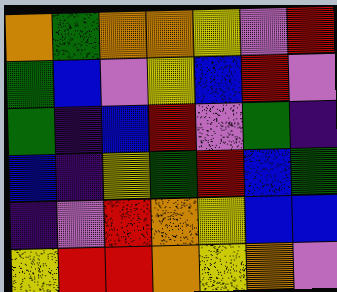[["orange", "green", "orange", "orange", "yellow", "violet", "red"], ["green", "blue", "violet", "yellow", "blue", "red", "violet"], ["green", "indigo", "blue", "red", "violet", "green", "indigo"], ["blue", "indigo", "yellow", "green", "red", "blue", "green"], ["indigo", "violet", "red", "orange", "yellow", "blue", "blue"], ["yellow", "red", "red", "orange", "yellow", "orange", "violet"]]